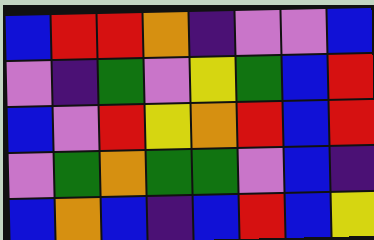[["blue", "red", "red", "orange", "indigo", "violet", "violet", "blue"], ["violet", "indigo", "green", "violet", "yellow", "green", "blue", "red"], ["blue", "violet", "red", "yellow", "orange", "red", "blue", "red"], ["violet", "green", "orange", "green", "green", "violet", "blue", "indigo"], ["blue", "orange", "blue", "indigo", "blue", "red", "blue", "yellow"]]